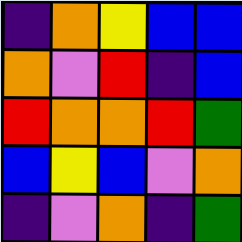[["indigo", "orange", "yellow", "blue", "blue"], ["orange", "violet", "red", "indigo", "blue"], ["red", "orange", "orange", "red", "green"], ["blue", "yellow", "blue", "violet", "orange"], ["indigo", "violet", "orange", "indigo", "green"]]